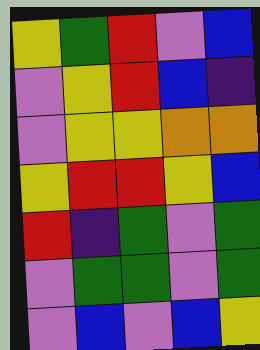[["yellow", "green", "red", "violet", "blue"], ["violet", "yellow", "red", "blue", "indigo"], ["violet", "yellow", "yellow", "orange", "orange"], ["yellow", "red", "red", "yellow", "blue"], ["red", "indigo", "green", "violet", "green"], ["violet", "green", "green", "violet", "green"], ["violet", "blue", "violet", "blue", "yellow"]]